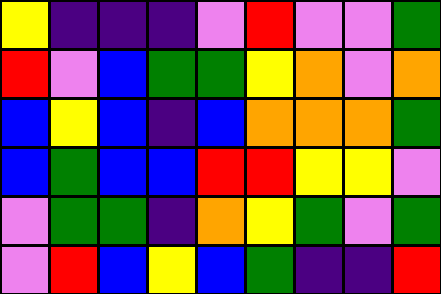[["yellow", "indigo", "indigo", "indigo", "violet", "red", "violet", "violet", "green"], ["red", "violet", "blue", "green", "green", "yellow", "orange", "violet", "orange"], ["blue", "yellow", "blue", "indigo", "blue", "orange", "orange", "orange", "green"], ["blue", "green", "blue", "blue", "red", "red", "yellow", "yellow", "violet"], ["violet", "green", "green", "indigo", "orange", "yellow", "green", "violet", "green"], ["violet", "red", "blue", "yellow", "blue", "green", "indigo", "indigo", "red"]]